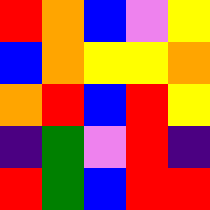[["red", "orange", "blue", "violet", "yellow"], ["blue", "orange", "yellow", "yellow", "orange"], ["orange", "red", "blue", "red", "yellow"], ["indigo", "green", "violet", "red", "indigo"], ["red", "green", "blue", "red", "red"]]